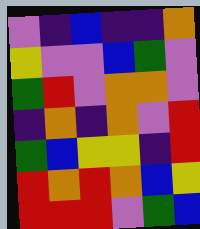[["violet", "indigo", "blue", "indigo", "indigo", "orange"], ["yellow", "violet", "violet", "blue", "green", "violet"], ["green", "red", "violet", "orange", "orange", "violet"], ["indigo", "orange", "indigo", "orange", "violet", "red"], ["green", "blue", "yellow", "yellow", "indigo", "red"], ["red", "orange", "red", "orange", "blue", "yellow"], ["red", "red", "red", "violet", "green", "blue"]]